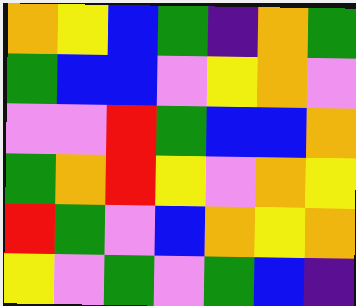[["orange", "yellow", "blue", "green", "indigo", "orange", "green"], ["green", "blue", "blue", "violet", "yellow", "orange", "violet"], ["violet", "violet", "red", "green", "blue", "blue", "orange"], ["green", "orange", "red", "yellow", "violet", "orange", "yellow"], ["red", "green", "violet", "blue", "orange", "yellow", "orange"], ["yellow", "violet", "green", "violet", "green", "blue", "indigo"]]